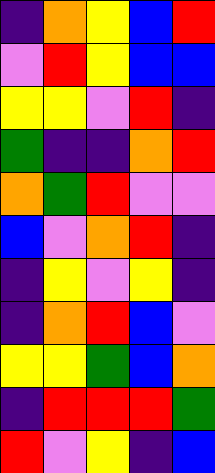[["indigo", "orange", "yellow", "blue", "red"], ["violet", "red", "yellow", "blue", "blue"], ["yellow", "yellow", "violet", "red", "indigo"], ["green", "indigo", "indigo", "orange", "red"], ["orange", "green", "red", "violet", "violet"], ["blue", "violet", "orange", "red", "indigo"], ["indigo", "yellow", "violet", "yellow", "indigo"], ["indigo", "orange", "red", "blue", "violet"], ["yellow", "yellow", "green", "blue", "orange"], ["indigo", "red", "red", "red", "green"], ["red", "violet", "yellow", "indigo", "blue"]]